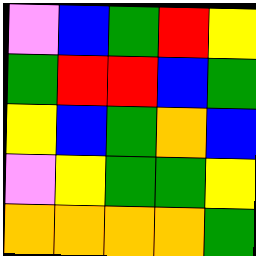[["violet", "blue", "green", "red", "yellow"], ["green", "red", "red", "blue", "green"], ["yellow", "blue", "green", "orange", "blue"], ["violet", "yellow", "green", "green", "yellow"], ["orange", "orange", "orange", "orange", "green"]]